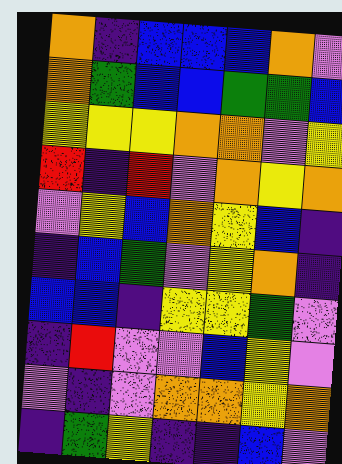[["orange", "indigo", "blue", "blue", "blue", "orange", "violet"], ["orange", "green", "blue", "blue", "green", "green", "blue"], ["yellow", "yellow", "yellow", "orange", "orange", "violet", "yellow"], ["red", "indigo", "red", "violet", "orange", "yellow", "orange"], ["violet", "yellow", "blue", "orange", "yellow", "blue", "indigo"], ["indigo", "blue", "green", "violet", "yellow", "orange", "indigo"], ["blue", "blue", "indigo", "yellow", "yellow", "green", "violet"], ["indigo", "red", "violet", "violet", "blue", "yellow", "violet"], ["violet", "indigo", "violet", "orange", "orange", "yellow", "orange"], ["indigo", "green", "yellow", "indigo", "indigo", "blue", "violet"]]